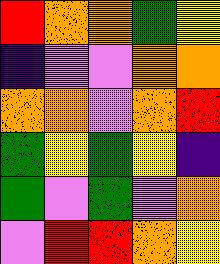[["red", "orange", "orange", "green", "yellow"], ["indigo", "violet", "violet", "orange", "orange"], ["orange", "orange", "violet", "orange", "red"], ["green", "yellow", "green", "yellow", "indigo"], ["green", "violet", "green", "violet", "orange"], ["violet", "red", "red", "orange", "yellow"]]